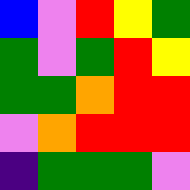[["blue", "violet", "red", "yellow", "green"], ["green", "violet", "green", "red", "yellow"], ["green", "green", "orange", "red", "red"], ["violet", "orange", "red", "red", "red"], ["indigo", "green", "green", "green", "violet"]]